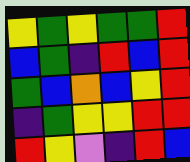[["yellow", "green", "yellow", "green", "green", "red"], ["blue", "green", "indigo", "red", "blue", "red"], ["green", "blue", "orange", "blue", "yellow", "red"], ["indigo", "green", "yellow", "yellow", "red", "red"], ["red", "yellow", "violet", "indigo", "red", "blue"]]